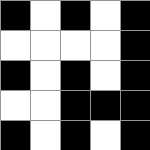[["black", "white", "black", "white", "black"], ["white", "white", "white", "white", "black"], ["black", "white", "black", "white", "black"], ["white", "white", "black", "black", "black"], ["black", "white", "black", "white", "black"]]